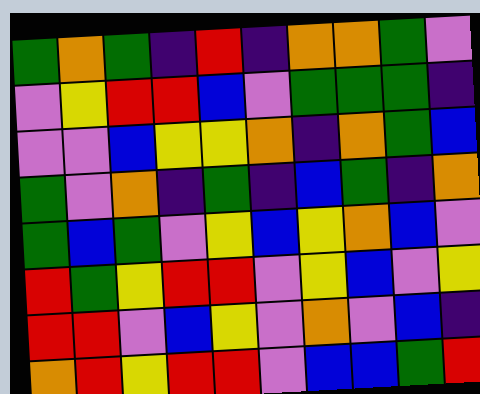[["green", "orange", "green", "indigo", "red", "indigo", "orange", "orange", "green", "violet"], ["violet", "yellow", "red", "red", "blue", "violet", "green", "green", "green", "indigo"], ["violet", "violet", "blue", "yellow", "yellow", "orange", "indigo", "orange", "green", "blue"], ["green", "violet", "orange", "indigo", "green", "indigo", "blue", "green", "indigo", "orange"], ["green", "blue", "green", "violet", "yellow", "blue", "yellow", "orange", "blue", "violet"], ["red", "green", "yellow", "red", "red", "violet", "yellow", "blue", "violet", "yellow"], ["red", "red", "violet", "blue", "yellow", "violet", "orange", "violet", "blue", "indigo"], ["orange", "red", "yellow", "red", "red", "violet", "blue", "blue", "green", "red"]]